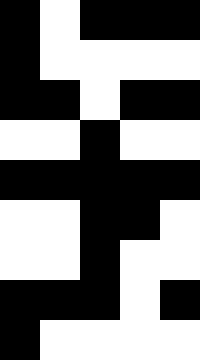[["black", "white", "black", "black", "black"], ["black", "white", "white", "white", "white"], ["black", "black", "white", "black", "black"], ["white", "white", "black", "white", "white"], ["black", "black", "black", "black", "black"], ["white", "white", "black", "black", "white"], ["white", "white", "black", "white", "white"], ["black", "black", "black", "white", "black"], ["black", "white", "white", "white", "white"]]